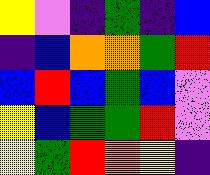[["yellow", "violet", "indigo", "green", "indigo", "blue"], ["indigo", "blue", "orange", "orange", "green", "red"], ["blue", "red", "blue", "green", "blue", "violet"], ["yellow", "blue", "green", "green", "red", "violet"], ["yellow", "green", "red", "orange", "yellow", "indigo"]]